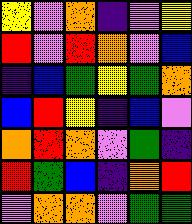[["yellow", "violet", "orange", "indigo", "violet", "yellow"], ["red", "violet", "red", "orange", "violet", "blue"], ["indigo", "blue", "green", "yellow", "green", "orange"], ["blue", "red", "yellow", "indigo", "blue", "violet"], ["orange", "red", "orange", "violet", "green", "indigo"], ["red", "green", "blue", "indigo", "orange", "red"], ["violet", "orange", "orange", "violet", "green", "green"]]